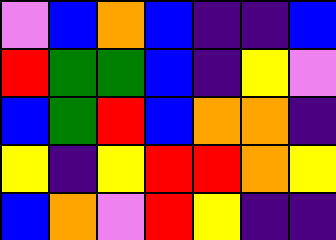[["violet", "blue", "orange", "blue", "indigo", "indigo", "blue"], ["red", "green", "green", "blue", "indigo", "yellow", "violet"], ["blue", "green", "red", "blue", "orange", "orange", "indigo"], ["yellow", "indigo", "yellow", "red", "red", "orange", "yellow"], ["blue", "orange", "violet", "red", "yellow", "indigo", "indigo"]]